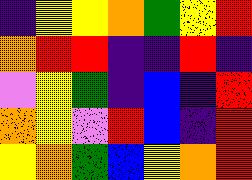[["indigo", "yellow", "yellow", "orange", "green", "yellow", "red"], ["orange", "red", "red", "indigo", "indigo", "red", "indigo"], ["violet", "yellow", "green", "indigo", "blue", "indigo", "red"], ["orange", "yellow", "violet", "red", "blue", "indigo", "red"], ["yellow", "orange", "green", "blue", "yellow", "orange", "red"]]